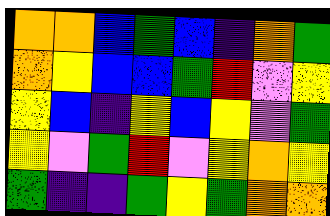[["orange", "orange", "blue", "green", "blue", "indigo", "orange", "green"], ["orange", "yellow", "blue", "blue", "green", "red", "violet", "yellow"], ["yellow", "blue", "indigo", "yellow", "blue", "yellow", "violet", "green"], ["yellow", "violet", "green", "red", "violet", "yellow", "orange", "yellow"], ["green", "indigo", "indigo", "green", "yellow", "green", "orange", "orange"]]